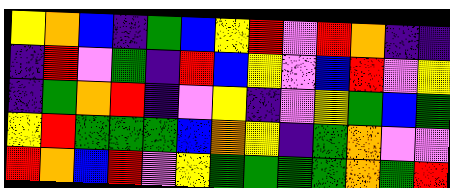[["yellow", "orange", "blue", "indigo", "green", "blue", "yellow", "red", "violet", "red", "orange", "indigo", "indigo"], ["indigo", "red", "violet", "green", "indigo", "red", "blue", "yellow", "violet", "blue", "red", "violet", "yellow"], ["indigo", "green", "orange", "red", "indigo", "violet", "yellow", "indigo", "violet", "yellow", "green", "blue", "green"], ["yellow", "red", "green", "green", "green", "blue", "orange", "yellow", "indigo", "green", "orange", "violet", "violet"], ["red", "orange", "blue", "red", "violet", "yellow", "green", "green", "green", "green", "orange", "green", "red"]]